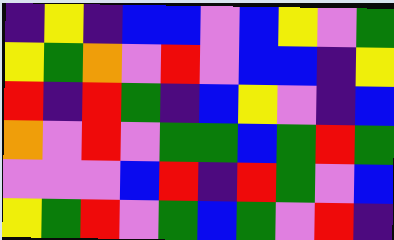[["indigo", "yellow", "indigo", "blue", "blue", "violet", "blue", "yellow", "violet", "green"], ["yellow", "green", "orange", "violet", "red", "violet", "blue", "blue", "indigo", "yellow"], ["red", "indigo", "red", "green", "indigo", "blue", "yellow", "violet", "indigo", "blue"], ["orange", "violet", "red", "violet", "green", "green", "blue", "green", "red", "green"], ["violet", "violet", "violet", "blue", "red", "indigo", "red", "green", "violet", "blue"], ["yellow", "green", "red", "violet", "green", "blue", "green", "violet", "red", "indigo"]]